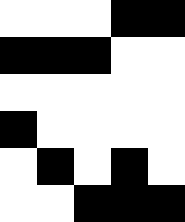[["white", "white", "white", "black", "black"], ["black", "black", "black", "white", "white"], ["white", "white", "white", "white", "white"], ["black", "white", "white", "white", "white"], ["white", "black", "white", "black", "white"], ["white", "white", "black", "black", "black"]]